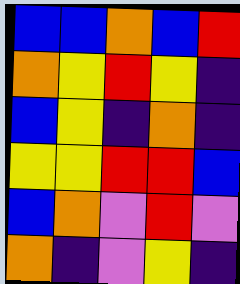[["blue", "blue", "orange", "blue", "red"], ["orange", "yellow", "red", "yellow", "indigo"], ["blue", "yellow", "indigo", "orange", "indigo"], ["yellow", "yellow", "red", "red", "blue"], ["blue", "orange", "violet", "red", "violet"], ["orange", "indigo", "violet", "yellow", "indigo"]]